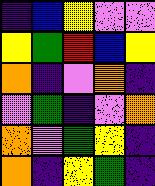[["indigo", "blue", "yellow", "violet", "violet"], ["yellow", "green", "red", "blue", "yellow"], ["orange", "indigo", "violet", "orange", "indigo"], ["violet", "green", "indigo", "violet", "orange"], ["orange", "violet", "green", "yellow", "indigo"], ["orange", "indigo", "yellow", "green", "indigo"]]